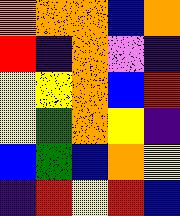[["orange", "orange", "orange", "blue", "orange"], ["red", "indigo", "orange", "violet", "indigo"], ["yellow", "yellow", "orange", "blue", "red"], ["yellow", "green", "orange", "yellow", "indigo"], ["blue", "green", "blue", "orange", "yellow"], ["indigo", "red", "yellow", "red", "blue"]]